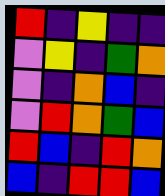[["red", "indigo", "yellow", "indigo", "indigo"], ["violet", "yellow", "indigo", "green", "orange"], ["violet", "indigo", "orange", "blue", "indigo"], ["violet", "red", "orange", "green", "blue"], ["red", "blue", "indigo", "red", "orange"], ["blue", "indigo", "red", "red", "blue"]]